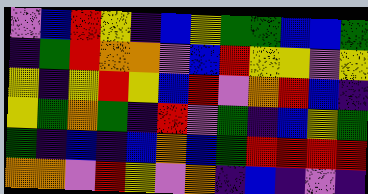[["violet", "blue", "red", "yellow", "indigo", "blue", "yellow", "green", "green", "blue", "blue", "green"], ["indigo", "green", "red", "orange", "orange", "violet", "blue", "red", "yellow", "yellow", "violet", "yellow"], ["yellow", "indigo", "yellow", "red", "yellow", "blue", "red", "violet", "orange", "red", "blue", "indigo"], ["yellow", "green", "orange", "green", "indigo", "red", "violet", "green", "indigo", "blue", "yellow", "green"], ["green", "indigo", "blue", "indigo", "blue", "orange", "blue", "green", "red", "red", "red", "red"], ["orange", "orange", "violet", "red", "yellow", "violet", "orange", "indigo", "blue", "indigo", "violet", "indigo"]]